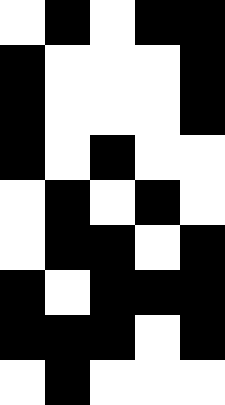[["white", "black", "white", "black", "black"], ["black", "white", "white", "white", "black"], ["black", "white", "white", "white", "black"], ["black", "white", "black", "white", "white"], ["white", "black", "white", "black", "white"], ["white", "black", "black", "white", "black"], ["black", "white", "black", "black", "black"], ["black", "black", "black", "white", "black"], ["white", "black", "white", "white", "white"]]